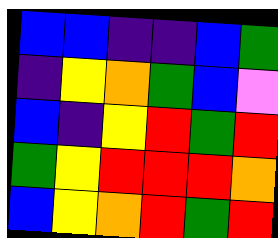[["blue", "blue", "indigo", "indigo", "blue", "green"], ["indigo", "yellow", "orange", "green", "blue", "violet"], ["blue", "indigo", "yellow", "red", "green", "red"], ["green", "yellow", "red", "red", "red", "orange"], ["blue", "yellow", "orange", "red", "green", "red"]]